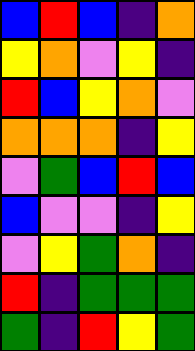[["blue", "red", "blue", "indigo", "orange"], ["yellow", "orange", "violet", "yellow", "indigo"], ["red", "blue", "yellow", "orange", "violet"], ["orange", "orange", "orange", "indigo", "yellow"], ["violet", "green", "blue", "red", "blue"], ["blue", "violet", "violet", "indigo", "yellow"], ["violet", "yellow", "green", "orange", "indigo"], ["red", "indigo", "green", "green", "green"], ["green", "indigo", "red", "yellow", "green"]]